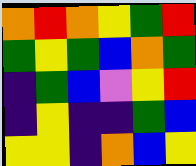[["orange", "red", "orange", "yellow", "green", "red"], ["green", "yellow", "green", "blue", "orange", "green"], ["indigo", "green", "blue", "violet", "yellow", "red"], ["indigo", "yellow", "indigo", "indigo", "green", "blue"], ["yellow", "yellow", "indigo", "orange", "blue", "yellow"]]